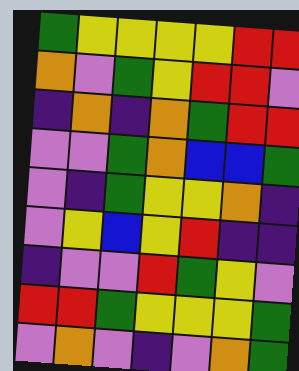[["green", "yellow", "yellow", "yellow", "yellow", "red", "red"], ["orange", "violet", "green", "yellow", "red", "red", "violet"], ["indigo", "orange", "indigo", "orange", "green", "red", "red"], ["violet", "violet", "green", "orange", "blue", "blue", "green"], ["violet", "indigo", "green", "yellow", "yellow", "orange", "indigo"], ["violet", "yellow", "blue", "yellow", "red", "indigo", "indigo"], ["indigo", "violet", "violet", "red", "green", "yellow", "violet"], ["red", "red", "green", "yellow", "yellow", "yellow", "green"], ["violet", "orange", "violet", "indigo", "violet", "orange", "green"]]